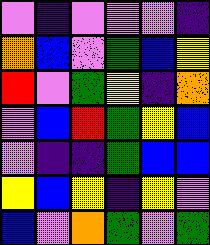[["violet", "indigo", "violet", "violet", "violet", "indigo"], ["orange", "blue", "violet", "green", "blue", "yellow"], ["red", "violet", "green", "yellow", "indigo", "orange"], ["violet", "blue", "red", "green", "yellow", "blue"], ["violet", "indigo", "indigo", "green", "blue", "blue"], ["yellow", "blue", "yellow", "indigo", "yellow", "violet"], ["blue", "violet", "orange", "green", "violet", "green"]]